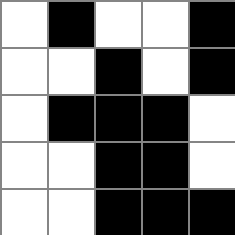[["white", "black", "white", "white", "black"], ["white", "white", "black", "white", "black"], ["white", "black", "black", "black", "white"], ["white", "white", "black", "black", "white"], ["white", "white", "black", "black", "black"]]